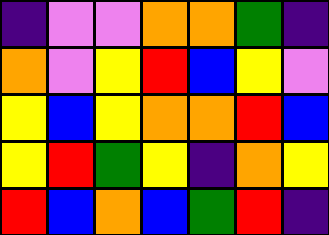[["indigo", "violet", "violet", "orange", "orange", "green", "indigo"], ["orange", "violet", "yellow", "red", "blue", "yellow", "violet"], ["yellow", "blue", "yellow", "orange", "orange", "red", "blue"], ["yellow", "red", "green", "yellow", "indigo", "orange", "yellow"], ["red", "blue", "orange", "blue", "green", "red", "indigo"]]